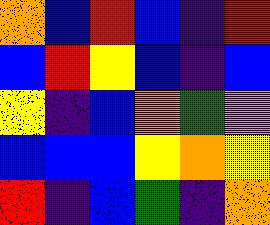[["orange", "blue", "red", "blue", "indigo", "red"], ["blue", "red", "yellow", "blue", "indigo", "blue"], ["yellow", "indigo", "blue", "orange", "green", "violet"], ["blue", "blue", "blue", "yellow", "orange", "yellow"], ["red", "indigo", "blue", "green", "indigo", "orange"]]